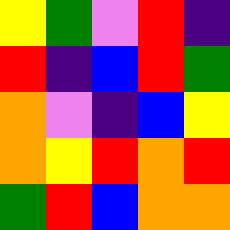[["yellow", "green", "violet", "red", "indigo"], ["red", "indigo", "blue", "red", "green"], ["orange", "violet", "indigo", "blue", "yellow"], ["orange", "yellow", "red", "orange", "red"], ["green", "red", "blue", "orange", "orange"]]